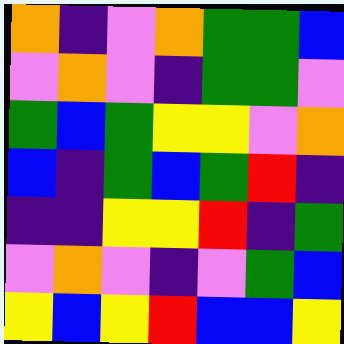[["orange", "indigo", "violet", "orange", "green", "green", "blue"], ["violet", "orange", "violet", "indigo", "green", "green", "violet"], ["green", "blue", "green", "yellow", "yellow", "violet", "orange"], ["blue", "indigo", "green", "blue", "green", "red", "indigo"], ["indigo", "indigo", "yellow", "yellow", "red", "indigo", "green"], ["violet", "orange", "violet", "indigo", "violet", "green", "blue"], ["yellow", "blue", "yellow", "red", "blue", "blue", "yellow"]]